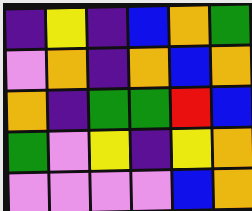[["indigo", "yellow", "indigo", "blue", "orange", "green"], ["violet", "orange", "indigo", "orange", "blue", "orange"], ["orange", "indigo", "green", "green", "red", "blue"], ["green", "violet", "yellow", "indigo", "yellow", "orange"], ["violet", "violet", "violet", "violet", "blue", "orange"]]